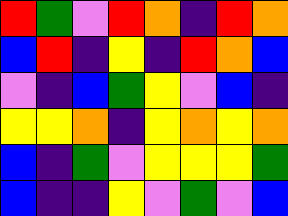[["red", "green", "violet", "red", "orange", "indigo", "red", "orange"], ["blue", "red", "indigo", "yellow", "indigo", "red", "orange", "blue"], ["violet", "indigo", "blue", "green", "yellow", "violet", "blue", "indigo"], ["yellow", "yellow", "orange", "indigo", "yellow", "orange", "yellow", "orange"], ["blue", "indigo", "green", "violet", "yellow", "yellow", "yellow", "green"], ["blue", "indigo", "indigo", "yellow", "violet", "green", "violet", "blue"]]